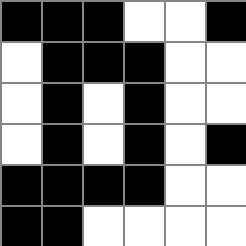[["black", "black", "black", "white", "white", "black"], ["white", "black", "black", "black", "white", "white"], ["white", "black", "white", "black", "white", "white"], ["white", "black", "white", "black", "white", "black"], ["black", "black", "black", "black", "white", "white"], ["black", "black", "white", "white", "white", "white"]]